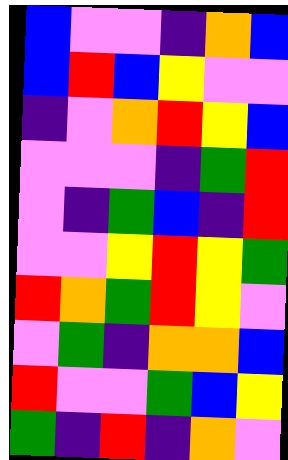[["blue", "violet", "violet", "indigo", "orange", "blue"], ["blue", "red", "blue", "yellow", "violet", "violet"], ["indigo", "violet", "orange", "red", "yellow", "blue"], ["violet", "violet", "violet", "indigo", "green", "red"], ["violet", "indigo", "green", "blue", "indigo", "red"], ["violet", "violet", "yellow", "red", "yellow", "green"], ["red", "orange", "green", "red", "yellow", "violet"], ["violet", "green", "indigo", "orange", "orange", "blue"], ["red", "violet", "violet", "green", "blue", "yellow"], ["green", "indigo", "red", "indigo", "orange", "violet"]]